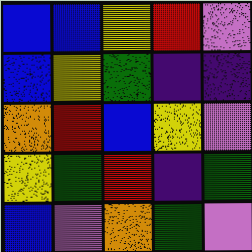[["blue", "blue", "yellow", "red", "violet"], ["blue", "yellow", "green", "indigo", "indigo"], ["orange", "red", "blue", "yellow", "violet"], ["yellow", "green", "red", "indigo", "green"], ["blue", "violet", "orange", "green", "violet"]]